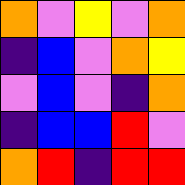[["orange", "violet", "yellow", "violet", "orange"], ["indigo", "blue", "violet", "orange", "yellow"], ["violet", "blue", "violet", "indigo", "orange"], ["indigo", "blue", "blue", "red", "violet"], ["orange", "red", "indigo", "red", "red"]]